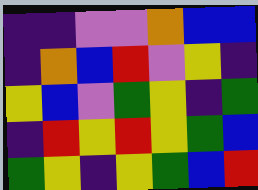[["indigo", "indigo", "violet", "violet", "orange", "blue", "blue"], ["indigo", "orange", "blue", "red", "violet", "yellow", "indigo"], ["yellow", "blue", "violet", "green", "yellow", "indigo", "green"], ["indigo", "red", "yellow", "red", "yellow", "green", "blue"], ["green", "yellow", "indigo", "yellow", "green", "blue", "red"]]